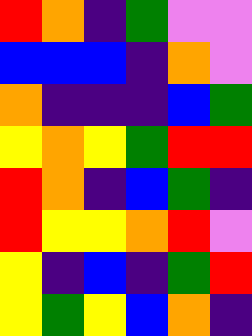[["red", "orange", "indigo", "green", "violet", "violet"], ["blue", "blue", "blue", "indigo", "orange", "violet"], ["orange", "indigo", "indigo", "indigo", "blue", "green"], ["yellow", "orange", "yellow", "green", "red", "red"], ["red", "orange", "indigo", "blue", "green", "indigo"], ["red", "yellow", "yellow", "orange", "red", "violet"], ["yellow", "indigo", "blue", "indigo", "green", "red"], ["yellow", "green", "yellow", "blue", "orange", "indigo"]]